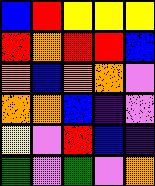[["blue", "red", "yellow", "yellow", "yellow"], ["red", "orange", "red", "red", "blue"], ["orange", "blue", "orange", "orange", "violet"], ["orange", "orange", "blue", "indigo", "violet"], ["yellow", "violet", "red", "blue", "indigo"], ["green", "violet", "green", "violet", "orange"]]